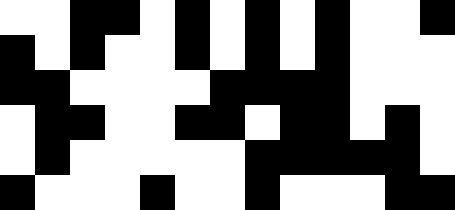[["white", "white", "black", "black", "white", "black", "white", "black", "white", "black", "white", "white", "black"], ["black", "white", "black", "white", "white", "black", "white", "black", "white", "black", "white", "white", "white"], ["black", "black", "white", "white", "white", "white", "black", "black", "black", "black", "white", "white", "white"], ["white", "black", "black", "white", "white", "black", "black", "white", "black", "black", "white", "black", "white"], ["white", "black", "white", "white", "white", "white", "white", "black", "black", "black", "black", "black", "white"], ["black", "white", "white", "white", "black", "white", "white", "black", "white", "white", "white", "black", "black"]]